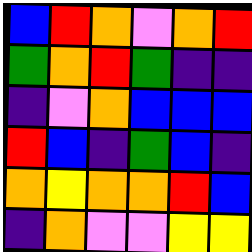[["blue", "red", "orange", "violet", "orange", "red"], ["green", "orange", "red", "green", "indigo", "indigo"], ["indigo", "violet", "orange", "blue", "blue", "blue"], ["red", "blue", "indigo", "green", "blue", "indigo"], ["orange", "yellow", "orange", "orange", "red", "blue"], ["indigo", "orange", "violet", "violet", "yellow", "yellow"]]